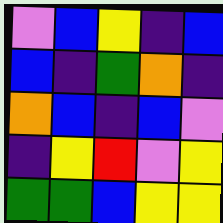[["violet", "blue", "yellow", "indigo", "blue"], ["blue", "indigo", "green", "orange", "indigo"], ["orange", "blue", "indigo", "blue", "violet"], ["indigo", "yellow", "red", "violet", "yellow"], ["green", "green", "blue", "yellow", "yellow"]]